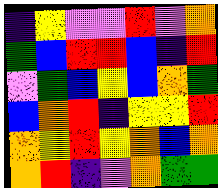[["indigo", "yellow", "violet", "violet", "red", "violet", "orange"], ["green", "blue", "red", "red", "blue", "indigo", "red"], ["violet", "green", "blue", "yellow", "blue", "orange", "green"], ["blue", "orange", "red", "indigo", "yellow", "yellow", "red"], ["orange", "yellow", "red", "yellow", "orange", "blue", "orange"], ["orange", "red", "indigo", "violet", "orange", "green", "green"]]